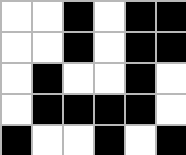[["white", "white", "black", "white", "black", "black"], ["white", "white", "black", "white", "black", "black"], ["white", "black", "white", "white", "black", "white"], ["white", "black", "black", "black", "black", "white"], ["black", "white", "white", "black", "white", "black"]]